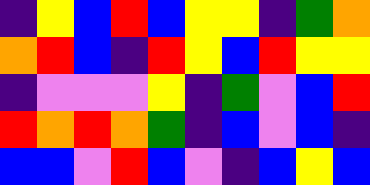[["indigo", "yellow", "blue", "red", "blue", "yellow", "yellow", "indigo", "green", "orange"], ["orange", "red", "blue", "indigo", "red", "yellow", "blue", "red", "yellow", "yellow"], ["indigo", "violet", "violet", "violet", "yellow", "indigo", "green", "violet", "blue", "red"], ["red", "orange", "red", "orange", "green", "indigo", "blue", "violet", "blue", "indigo"], ["blue", "blue", "violet", "red", "blue", "violet", "indigo", "blue", "yellow", "blue"]]